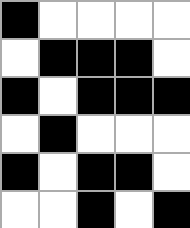[["black", "white", "white", "white", "white"], ["white", "black", "black", "black", "white"], ["black", "white", "black", "black", "black"], ["white", "black", "white", "white", "white"], ["black", "white", "black", "black", "white"], ["white", "white", "black", "white", "black"]]